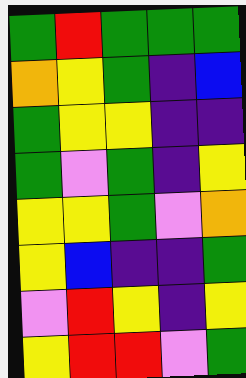[["green", "red", "green", "green", "green"], ["orange", "yellow", "green", "indigo", "blue"], ["green", "yellow", "yellow", "indigo", "indigo"], ["green", "violet", "green", "indigo", "yellow"], ["yellow", "yellow", "green", "violet", "orange"], ["yellow", "blue", "indigo", "indigo", "green"], ["violet", "red", "yellow", "indigo", "yellow"], ["yellow", "red", "red", "violet", "green"]]